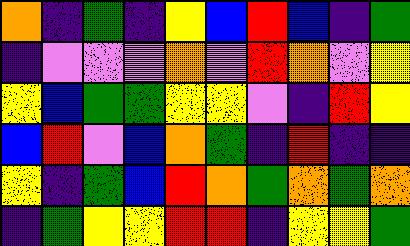[["orange", "indigo", "green", "indigo", "yellow", "blue", "red", "blue", "indigo", "green"], ["indigo", "violet", "violet", "violet", "orange", "violet", "red", "orange", "violet", "yellow"], ["yellow", "blue", "green", "green", "yellow", "yellow", "violet", "indigo", "red", "yellow"], ["blue", "red", "violet", "blue", "orange", "green", "indigo", "red", "indigo", "indigo"], ["yellow", "indigo", "green", "blue", "red", "orange", "green", "orange", "green", "orange"], ["indigo", "green", "yellow", "yellow", "red", "red", "indigo", "yellow", "yellow", "green"]]